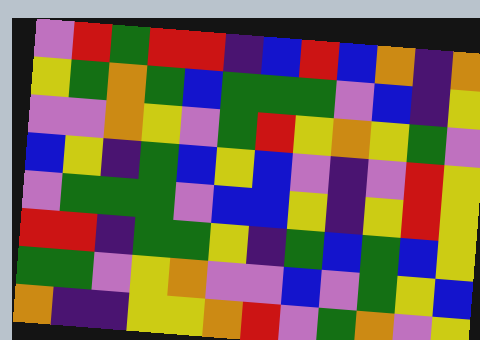[["violet", "red", "green", "red", "red", "indigo", "blue", "red", "blue", "orange", "indigo", "orange"], ["yellow", "green", "orange", "green", "blue", "green", "green", "green", "violet", "blue", "indigo", "yellow"], ["violet", "violet", "orange", "yellow", "violet", "green", "red", "yellow", "orange", "yellow", "green", "violet"], ["blue", "yellow", "indigo", "green", "blue", "yellow", "blue", "violet", "indigo", "violet", "red", "yellow"], ["violet", "green", "green", "green", "violet", "blue", "blue", "yellow", "indigo", "yellow", "red", "yellow"], ["red", "red", "indigo", "green", "green", "yellow", "indigo", "green", "blue", "green", "blue", "yellow"], ["green", "green", "violet", "yellow", "orange", "violet", "violet", "blue", "violet", "green", "yellow", "blue"], ["orange", "indigo", "indigo", "yellow", "yellow", "orange", "red", "violet", "green", "orange", "violet", "yellow"]]